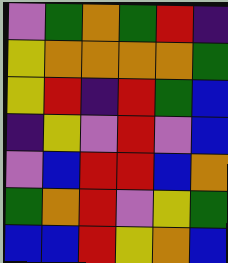[["violet", "green", "orange", "green", "red", "indigo"], ["yellow", "orange", "orange", "orange", "orange", "green"], ["yellow", "red", "indigo", "red", "green", "blue"], ["indigo", "yellow", "violet", "red", "violet", "blue"], ["violet", "blue", "red", "red", "blue", "orange"], ["green", "orange", "red", "violet", "yellow", "green"], ["blue", "blue", "red", "yellow", "orange", "blue"]]